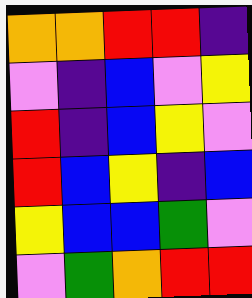[["orange", "orange", "red", "red", "indigo"], ["violet", "indigo", "blue", "violet", "yellow"], ["red", "indigo", "blue", "yellow", "violet"], ["red", "blue", "yellow", "indigo", "blue"], ["yellow", "blue", "blue", "green", "violet"], ["violet", "green", "orange", "red", "red"]]